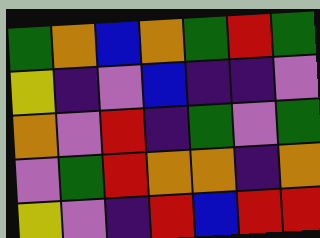[["green", "orange", "blue", "orange", "green", "red", "green"], ["yellow", "indigo", "violet", "blue", "indigo", "indigo", "violet"], ["orange", "violet", "red", "indigo", "green", "violet", "green"], ["violet", "green", "red", "orange", "orange", "indigo", "orange"], ["yellow", "violet", "indigo", "red", "blue", "red", "red"]]